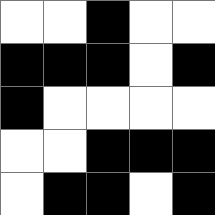[["white", "white", "black", "white", "white"], ["black", "black", "black", "white", "black"], ["black", "white", "white", "white", "white"], ["white", "white", "black", "black", "black"], ["white", "black", "black", "white", "black"]]